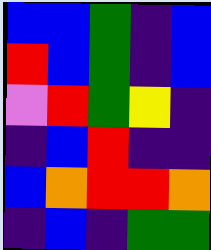[["blue", "blue", "green", "indigo", "blue"], ["red", "blue", "green", "indigo", "blue"], ["violet", "red", "green", "yellow", "indigo"], ["indigo", "blue", "red", "indigo", "indigo"], ["blue", "orange", "red", "red", "orange"], ["indigo", "blue", "indigo", "green", "green"]]